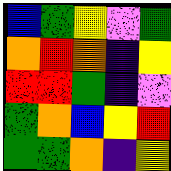[["blue", "green", "yellow", "violet", "green"], ["orange", "red", "orange", "indigo", "yellow"], ["red", "red", "green", "indigo", "violet"], ["green", "orange", "blue", "yellow", "red"], ["green", "green", "orange", "indigo", "yellow"]]